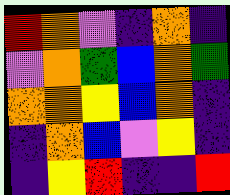[["red", "orange", "violet", "indigo", "orange", "indigo"], ["violet", "orange", "green", "blue", "orange", "green"], ["orange", "orange", "yellow", "blue", "orange", "indigo"], ["indigo", "orange", "blue", "violet", "yellow", "indigo"], ["indigo", "yellow", "red", "indigo", "indigo", "red"]]